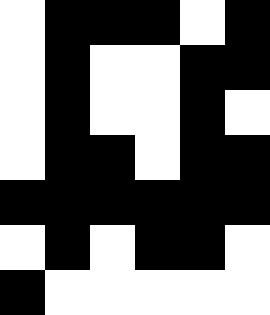[["white", "black", "black", "black", "white", "black"], ["white", "black", "white", "white", "black", "black"], ["white", "black", "white", "white", "black", "white"], ["white", "black", "black", "white", "black", "black"], ["black", "black", "black", "black", "black", "black"], ["white", "black", "white", "black", "black", "white"], ["black", "white", "white", "white", "white", "white"]]